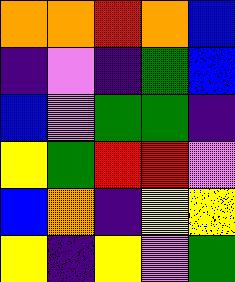[["orange", "orange", "red", "orange", "blue"], ["indigo", "violet", "indigo", "green", "blue"], ["blue", "violet", "green", "green", "indigo"], ["yellow", "green", "red", "red", "violet"], ["blue", "orange", "indigo", "yellow", "yellow"], ["yellow", "indigo", "yellow", "violet", "green"]]